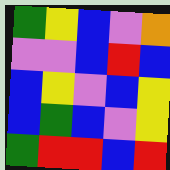[["green", "yellow", "blue", "violet", "orange"], ["violet", "violet", "blue", "red", "blue"], ["blue", "yellow", "violet", "blue", "yellow"], ["blue", "green", "blue", "violet", "yellow"], ["green", "red", "red", "blue", "red"]]